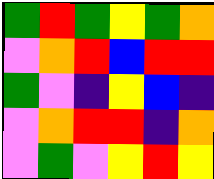[["green", "red", "green", "yellow", "green", "orange"], ["violet", "orange", "red", "blue", "red", "red"], ["green", "violet", "indigo", "yellow", "blue", "indigo"], ["violet", "orange", "red", "red", "indigo", "orange"], ["violet", "green", "violet", "yellow", "red", "yellow"]]